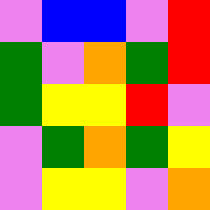[["violet", "blue", "blue", "violet", "red"], ["green", "violet", "orange", "green", "red"], ["green", "yellow", "yellow", "red", "violet"], ["violet", "green", "orange", "green", "yellow"], ["violet", "yellow", "yellow", "violet", "orange"]]